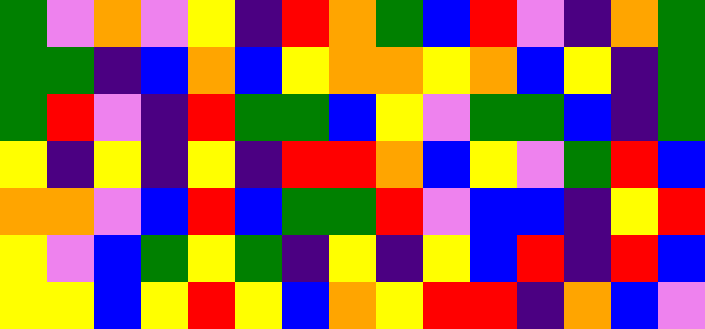[["green", "violet", "orange", "violet", "yellow", "indigo", "red", "orange", "green", "blue", "red", "violet", "indigo", "orange", "green"], ["green", "green", "indigo", "blue", "orange", "blue", "yellow", "orange", "orange", "yellow", "orange", "blue", "yellow", "indigo", "green"], ["green", "red", "violet", "indigo", "red", "green", "green", "blue", "yellow", "violet", "green", "green", "blue", "indigo", "green"], ["yellow", "indigo", "yellow", "indigo", "yellow", "indigo", "red", "red", "orange", "blue", "yellow", "violet", "green", "red", "blue"], ["orange", "orange", "violet", "blue", "red", "blue", "green", "green", "red", "violet", "blue", "blue", "indigo", "yellow", "red"], ["yellow", "violet", "blue", "green", "yellow", "green", "indigo", "yellow", "indigo", "yellow", "blue", "red", "indigo", "red", "blue"], ["yellow", "yellow", "blue", "yellow", "red", "yellow", "blue", "orange", "yellow", "red", "red", "indigo", "orange", "blue", "violet"]]